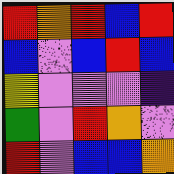[["red", "orange", "red", "blue", "red"], ["blue", "violet", "blue", "red", "blue"], ["yellow", "violet", "violet", "violet", "indigo"], ["green", "violet", "red", "orange", "violet"], ["red", "violet", "blue", "blue", "orange"]]